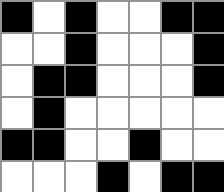[["black", "white", "black", "white", "white", "black", "black"], ["white", "white", "black", "white", "white", "white", "black"], ["white", "black", "black", "white", "white", "white", "black"], ["white", "black", "white", "white", "white", "white", "white"], ["black", "black", "white", "white", "black", "white", "white"], ["white", "white", "white", "black", "white", "black", "black"]]